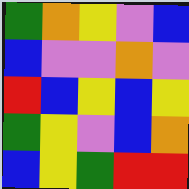[["green", "orange", "yellow", "violet", "blue"], ["blue", "violet", "violet", "orange", "violet"], ["red", "blue", "yellow", "blue", "yellow"], ["green", "yellow", "violet", "blue", "orange"], ["blue", "yellow", "green", "red", "red"]]